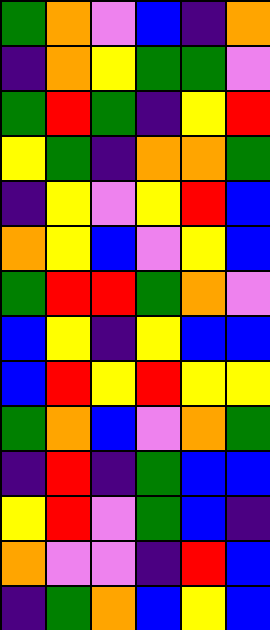[["green", "orange", "violet", "blue", "indigo", "orange"], ["indigo", "orange", "yellow", "green", "green", "violet"], ["green", "red", "green", "indigo", "yellow", "red"], ["yellow", "green", "indigo", "orange", "orange", "green"], ["indigo", "yellow", "violet", "yellow", "red", "blue"], ["orange", "yellow", "blue", "violet", "yellow", "blue"], ["green", "red", "red", "green", "orange", "violet"], ["blue", "yellow", "indigo", "yellow", "blue", "blue"], ["blue", "red", "yellow", "red", "yellow", "yellow"], ["green", "orange", "blue", "violet", "orange", "green"], ["indigo", "red", "indigo", "green", "blue", "blue"], ["yellow", "red", "violet", "green", "blue", "indigo"], ["orange", "violet", "violet", "indigo", "red", "blue"], ["indigo", "green", "orange", "blue", "yellow", "blue"]]